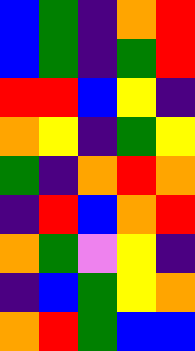[["blue", "green", "indigo", "orange", "red"], ["blue", "green", "indigo", "green", "red"], ["red", "red", "blue", "yellow", "indigo"], ["orange", "yellow", "indigo", "green", "yellow"], ["green", "indigo", "orange", "red", "orange"], ["indigo", "red", "blue", "orange", "red"], ["orange", "green", "violet", "yellow", "indigo"], ["indigo", "blue", "green", "yellow", "orange"], ["orange", "red", "green", "blue", "blue"]]